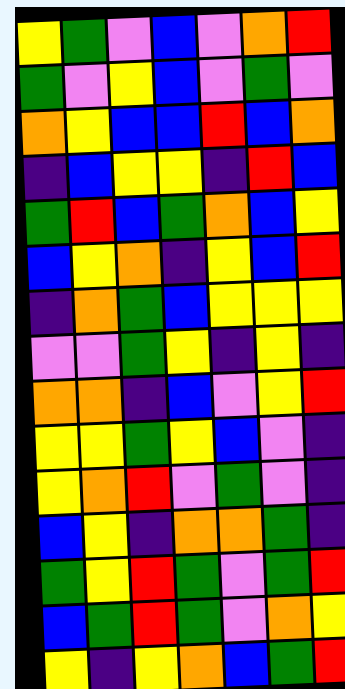[["yellow", "green", "violet", "blue", "violet", "orange", "red"], ["green", "violet", "yellow", "blue", "violet", "green", "violet"], ["orange", "yellow", "blue", "blue", "red", "blue", "orange"], ["indigo", "blue", "yellow", "yellow", "indigo", "red", "blue"], ["green", "red", "blue", "green", "orange", "blue", "yellow"], ["blue", "yellow", "orange", "indigo", "yellow", "blue", "red"], ["indigo", "orange", "green", "blue", "yellow", "yellow", "yellow"], ["violet", "violet", "green", "yellow", "indigo", "yellow", "indigo"], ["orange", "orange", "indigo", "blue", "violet", "yellow", "red"], ["yellow", "yellow", "green", "yellow", "blue", "violet", "indigo"], ["yellow", "orange", "red", "violet", "green", "violet", "indigo"], ["blue", "yellow", "indigo", "orange", "orange", "green", "indigo"], ["green", "yellow", "red", "green", "violet", "green", "red"], ["blue", "green", "red", "green", "violet", "orange", "yellow"], ["yellow", "indigo", "yellow", "orange", "blue", "green", "red"]]